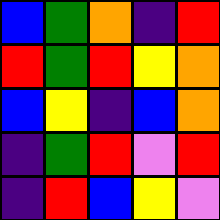[["blue", "green", "orange", "indigo", "red"], ["red", "green", "red", "yellow", "orange"], ["blue", "yellow", "indigo", "blue", "orange"], ["indigo", "green", "red", "violet", "red"], ["indigo", "red", "blue", "yellow", "violet"]]